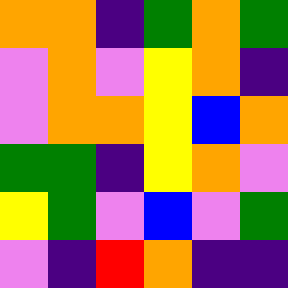[["orange", "orange", "indigo", "green", "orange", "green"], ["violet", "orange", "violet", "yellow", "orange", "indigo"], ["violet", "orange", "orange", "yellow", "blue", "orange"], ["green", "green", "indigo", "yellow", "orange", "violet"], ["yellow", "green", "violet", "blue", "violet", "green"], ["violet", "indigo", "red", "orange", "indigo", "indigo"]]